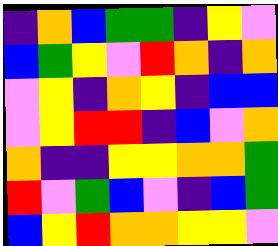[["indigo", "orange", "blue", "green", "green", "indigo", "yellow", "violet"], ["blue", "green", "yellow", "violet", "red", "orange", "indigo", "orange"], ["violet", "yellow", "indigo", "orange", "yellow", "indigo", "blue", "blue"], ["violet", "yellow", "red", "red", "indigo", "blue", "violet", "orange"], ["orange", "indigo", "indigo", "yellow", "yellow", "orange", "orange", "green"], ["red", "violet", "green", "blue", "violet", "indigo", "blue", "green"], ["blue", "yellow", "red", "orange", "orange", "yellow", "yellow", "violet"]]